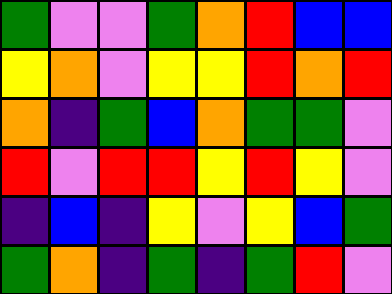[["green", "violet", "violet", "green", "orange", "red", "blue", "blue"], ["yellow", "orange", "violet", "yellow", "yellow", "red", "orange", "red"], ["orange", "indigo", "green", "blue", "orange", "green", "green", "violet"], ["red", "violet", "red", "red", "yellow", "red", "yellow", "violet"], ["indigo", "blue", "indigo", "yellow", "violet", "yellow", "blue", "green"], ["green", "orange", "indigo", "green", "indigo", "green", "red", "violet"]]